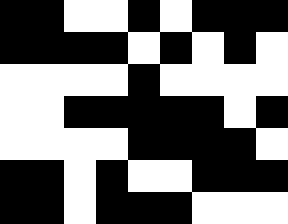[["black", "black", "white", "white", "black", "white", "black", "black", "black"], ["black", "black", "black", "black", "white", "black", "white", "black", "white"], ["white", "white", "white", "white", "black", "white", "white", "white", "white"], ["white", "white", "black", "black", "black", "black", "black", "white", "black"], ["white", "white", "white", "white", "black", "black", "black", "black", "white"], ["black", "black", "white", "black", "white", "white", "black", "black", "black"], ["black", "black", "white", "black", "black", "black", "white", "white", "white"]]